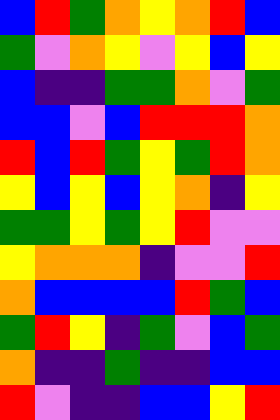[["blue", "red", "green", "orange", "yellow", "orange", "red", "blue"], ["green", "violet", "orange", "yellow", "violet", "yellow", "blue", "yellow"], ["blue", "indigo", "indigo", "green", "green", "orange", "violet", "green"], ["blue", "blue", "violet", "blue", "red", "red", "red", "orange"], ["red", "blue", "red", "green", "yellow", "green", "red", "orange"], ["yellow", "blue", "yellow", "blue", "yellow", "orange", "indigo", "yellow"], ["green", "green", "yellow", "green", "yellow", "red", "violet", "violet"], ["yellow", "orange", "orange", "orange", "indigo", "violet", "violet", "red"], ["orange", "blue", "blue", "blue", "blue", "red", "green", "blue"], ["green", "red", "yellow", "indigo", "green", "violet", "blue", "green"], ["orange", "indigo", "indigo", "green", "indigo", "indigo", "blue", "blue"], ["red", "violet", "indigo", "indigo", "blue", "blue", "yellow", "red"]]